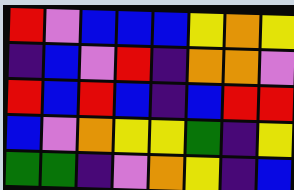[["red", "violet", "blue", "blue", "blue", "yellow", "orange", "yellow"], ["indigo", "blue", "violet", "red", "indigo", "orange", "orange", "violet"], ["red", "blue", "red", "blue", "indigo", "blue", "red", "red"], ["blue", "violet", "orange", "yellow", "yellow", "green", "indigo", "yellow"], ["green", "green", "indigo", "violet", "orange", "yellow", "indigo", "blue"]]